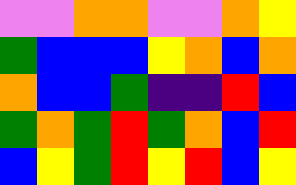[["violet", "violet", "orange", "orange", "violet", "violet", "orange", "yellow"], ["green", "blue", "blue", "blue", "yellow", "orange", "blue", "orange"], ["orange", "blue", "blue", "green", "indigo", "indigo", "red", "blue"], ["green", "orange", "green", "red", "green", "orange", "blue", "red"], ["blue", "yellow", "green", "red", "yellow", "red", "blue", "yellow"]]